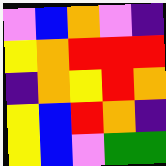[["violet", "blue", "orange", "violet", "indigo"], ["yellow", "orange", "red", "red", "red"], ["indigo", "orange", "yellow", "red", "orange"], ["yellow", "blue", "red", "orange", "indigo"], ["yellow", "blue", "violet", "green", "green"]]